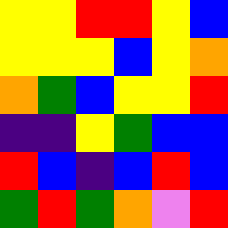[["yellow", "yellow", "red", "red", "yellow", "blue"], ["yellow", "yellow", "yellow", "blue", "yellow", "orange"], ["orange", "green", "blue", "yellow", "yellow", "red"], ["indigo", "indigo", "yellow", "green", "blue", "blue"], ["red", "blue", "indigo", "blue", "red", "blue"], ["green", "red", "green", "orange", "violet", "red"]]